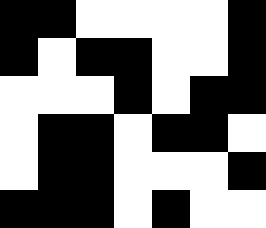[["black", "black", "white", "white", "white", "white", "black"], ["black", "white", "black", "black", "white", "white", "black"], ["white", "white", "white", "black", "white", "black", "black"], ["white", "black", "black", "white", "black", "black", "white"], ["white", "black", "black", "white", "white", "white", "black"], ["black", "black", "black", "white", "black", "white", "white"]]